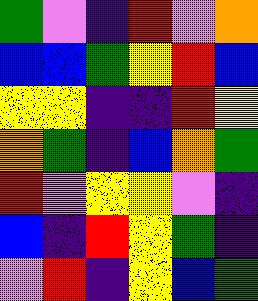[["green", "violet", "indigo", "red", "violet", "orange"], ["blue", "blue", "green", "yellow", "red", "blue"], ["yellow", "yellow", "indigo", "indigo", "red", "yellow"], ["orange", "green", "indigo", "blue", "orange", "green"], ["red", "violet", "yellow", "yellow", "violet", "indigo"], ["blue", "indigo", "red", "yellow", "green", "indigo"], ["violet", "red", "indigo", "yellow", "blue", "green"]]